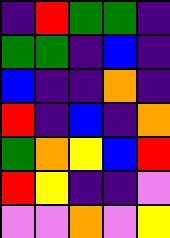[["indigo", "red", "green", "green", "indigo"], ["green", "green", "indigo", "blue", "indigo"], ["blue", "indigo", "indigo", "orange", "indigo"], ["red", "indigo", "blue", "indigo", "orange"], ["green", "orange", "yellow", "blue", "red"], ["red", "yellow", "indigo", "indigo", "violet"], ["violet", "violet", "orange", "violet", "yellow"]]